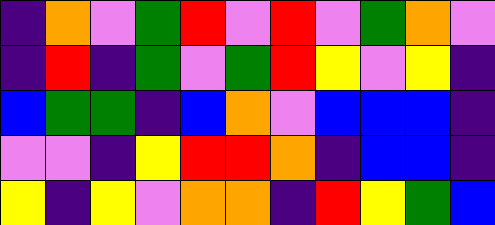[["indigo", "orange", "violet", "green", "red", "violet", "red", "violet", "green", "orange", "violet"], ["indigo", "red", "indigo", "green", "violet", "green", "red", "yellow", "violet", "yellow", "indigo"], ["blue", "green", "green", "indigo", "blue", "orange", "violet", "blue", "blue", "blue", "indigo"], ["violet", "violet", "indigo", "yellow", "red", "red", "orange", "indigo", "blue", "blue", "indigo"], ["yellow", "indigo", "yellow", "violet", "orange", "orange", "indigo", "red", "yellow", "green", "blue"]]